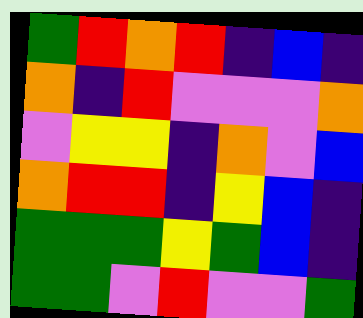[["green", "red", "orange", "red", "indigo", "blue", "indigo"], ["orange", "indigo", "red", "violet", "violet", "violet", "orange"], ["violet", "yellow", "yellow", "indigo", "orange", "violet", "blue"], ["orange", "red", "red", "indigo", "yellow", "blue", "indigo"], ["green", "green", "green", "yellow", "green", "blue", "indigo"], ["green", "green", "violet", "red", "violet", "violet", "green"]]